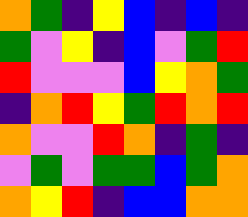[["orange", "green", "indigo", "yellow", "blue", "indigo", "blue", "indigo"], ["green", "violet", "yellow", "indigo", "blue", "violet", "green", "red"], ["red", "violet", "violet", "violet", "blue", "yellow", "orange", "green"], ["indigo", "orange", "red", "yellow", "green", "red", "orange", "red"], ["orange", "violet", "violet", "red", "orange", "indigo", "green", "indigo"], ["violet", "green", "violet", "green", "green", "blue", "green", "orange"], ["orange", "yellow", "red", "indigo", "blue", "blue", "orange", "orange"]]